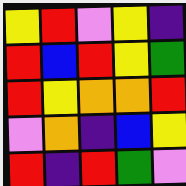[["yellow", "red", "violet", "yellow", "indigo"], ["red", "blue", "red", "yellow", "green"], ["red", "yellow", "orange", "orange", "red"], ["violet", "orange", "indigo", "blue", "yellow"], ["red", "indigo", "red", "green", "violet"]]